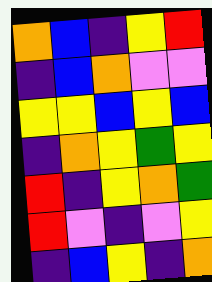[["orange", "blue", "indigo", "yellow", "red"], ["indigo", "blue", "orange", "violet", "violet"], ["yellow", "yellow", "blue", "yellow", "blue"], ["indigo", "orange", "yellow", "green", "yellow"], ["red", "indigo", "yellow", "orange", "green"], ["red", "violet", "indigo", "violet", "yellow"], ["indigo", "blue", "yellow", "indigo", "orange"]]